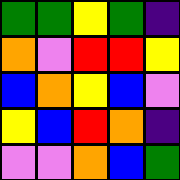[["green", "green", "yellow", "green", "indigo"], ["orange", "violet", "red", "red", "yellow"], ["blue", "orange", "yellow", "blue", "violet"], ["yellow", "blue", "red", "orange", "indigo"], ["violet", "violet", "orange", "blue", "green"]]